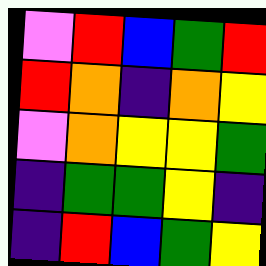[["violet", "red", "blue", "green", "red"], ["red", "orange", "indigo", "orange", "yellow"], ["violet", "orange", "yellow", "yellow", "green"], ["indigo", "green", "green", "yellow", "indigo"], ["indigo", "red", "blue", "green", "yellow"]]